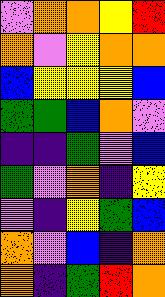[["violet", "orange", "orange", "yellow", "red"], ["orange", "violet", "yellow", "orange", "orange"], ["blue", "yellow", "yellow", "yellow", "blue"], ["green", "green", "blue", "orange", "violet"], ["indigo", "indigo", "green", "violet", "blue"], ["green", "violet", "orange", "indigo", "yellow"], ["violet", "indigo", "yellow", "green", "blue"], ["orange", "violet", "blue", "indigo", "orange"], ["orange", "indigo", "green", "red", "orange"]]